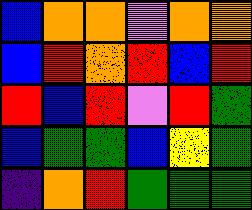[["blue", "orange", "orange", "violet", "orange", "orange"], ["blue", "red", "orange", "red", "blue", "red"], ["red", "blue", "red", "violet", "red", "green"], ["blue", "green", "green", "blue", "yellow", "green"], ["indigo", "orange", "red", "green", "green", "green"]]